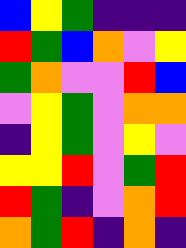[["blue", "yellow", "green", "indigo", "indigo", "indigo"], ["red", "green", "blue", "orange", "violet", "yellow"], ["green", "orange", "violet", "violet", "red", "blue"], ["violet", "yellow", "green", "violet", "orange", "orange"], ["indigo", "yellow", "green", "violet", "yellow", "violet"], ["yellow", "yellow", "red", "violet", "green", "red"], ["red", "green", "indigo", "violet", "orange", "red"], ["orange", "green", "red", "indigo", "orange", "indigo"]]